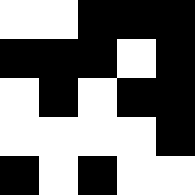[["white", "white", "black", "black", "black"], ["black", "black", "black", "white", "black"], ["white", "black", "white", "black", "black"], ["white", "white", "white", "white", "black"], ["black", "white", "black", "white", "white"]]